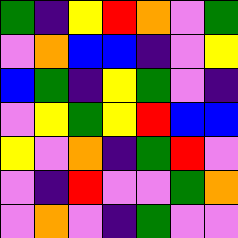[["green", "indigo", "yellow", "red", "orange", "violet", "green"], ["violet", "orange", "blue", "blue", "indigo", "violet", "yellow"], ["blue", "green", "indigo", "yellow", "green", "violet", "indigo"], ["violet", "yellow", "green", "yellow", "red", "blue", "blue"], ["yellow", "violet", "orange", "indigo", "green", "red", "violet"], ["violet", "indigo", "red", "violet", "violet", "green", "orange"], ["violet", "orange", "violet", "indigo", "green", "violet", "violet"]]